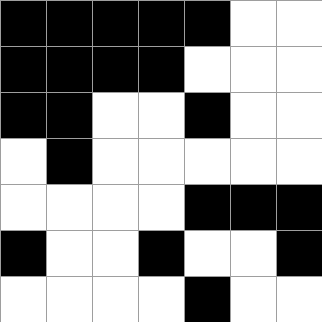[["black", "black", "black", "black", "black", "white", "white"], ["black", "black", "black", "black", "white", "white", "white"], ["black", "black", "white", "white", "black", "white", "white"], ["white", "black", "white", "white", "white", "white", "white"], ["white", "white", "white", "white", "black", "black", "black"], ["black", "white", "white", "black", "white", "white", "black"], ["white", "white", "white", "white", "black", "white", "white"]]